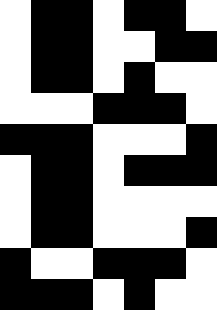[["white", "black", "black", "white", "black", "black", "white"], ["white", "black", "black", "white", "white", "black", "black"], ["white", "black", "black", "white", "black", "white", "white"], ["white", "white", "white", "black", "black", "black", "white"], ["black", "black", "black", "white", "white", "white", "black"], ["white", "black", "black", "white", "black", "black", "black"], ["white", "black", "black", "white", "white", "white", "white"], ["white", "black", "black", "white", "white", "white", "black"], ["black", "white", "white", "black", "black", "black", "white"], ["black", "black", "black", "white", "black", "white", "white"]]